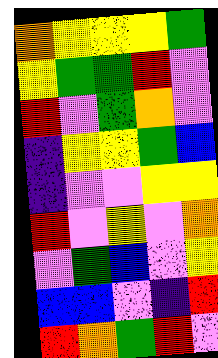[["orange", "yellow", "yellow", "yellow", "green"], ["yellow", "green", "green", "red", "violet"], ["red", "violet", "green", "orange", "violet"], ["indigo", "yellow", "yellow", "green", "blue"], ["indigo", "violet", "violet", "yellow", "yellow"], ["red", "violet", "yellow", "violet", "orange"], ["violet", "green", "blue", "violet", "yellow"], ["blue", "blue", "violet", "indigo", "red"], ["red", "orange", "green", "red", "violet"]]